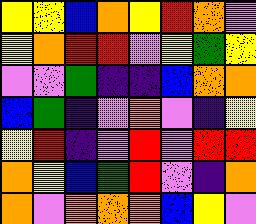[["yellow", "yellow", "blue", "orange", "yellow", "red", "orange", "violet"], ["yellow", "orange", "red", "red", "violet", "yellow", "green", "yellow"], ["violet", "violet", "green", "indigo", "indigo", "blue", "orange", "orange"], ["blue", "green", "indigo", "violet", "orange", "violet", "indigo", "yellow"], ["yellow", "red", "indigo", "violet", "red", "violet", "red", "red"], ["orange", "yellow", "blue", "green", "red", "violet", "indigo", "orange"], ["orange", "violet", "orange", "orange", "orange", "blue", "yellow", "violet"]]